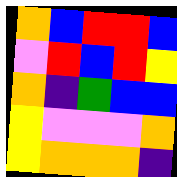[["orange", "blue", "red", "red", "blue"], ["violet", "red", "blue", "red", "yellow"], ["orange", "indigo", "green", "blue", "blue"], ["yellow", "violet", "violet", "violet", "orange"], ["yellow", "orange", "orange", "orange", "indigo"]]